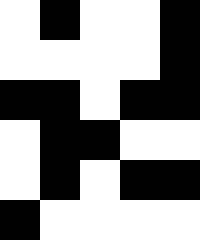[["white", "black", "white", "white", "black"], ["white", "white", "white", "white", "black"], ["black", "black", "white", "black", "black"], ["white", "black", "black", "white", "white"], ["white", "black", "white", "black", "black"], ["black", "white", "white", "white", "white"]]